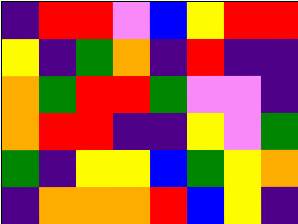[["indigo", "red", "red", "violet", "blue", "yellow", "red", "red"], ["yellow", "indigo", "green", "orange", "indigo", "red", "indigo", "indigo"], ["orange", "green", "red", "red", "green", "violet", "violet", "indigo"], ["orange", "red", "red", "indigo", "indigo", "yellow", "violet", "green"], ["green", "indigo", "yellow", "yellow", "blue", "green", "yellow", "orange"], ["indigo", "orange", "orange", "orange", "red", "blue", "yellow", "indigo"]]